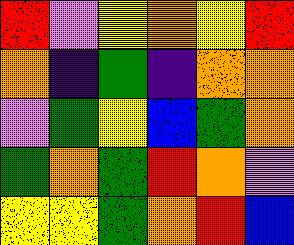[["red", "violet", "yellow", "orange", "yellow", "red"], ["orange", "indigo", "green", "indigo", "orange", "orange"], ["violet", "green", "yellow", "blue", "green", "orange"], ["green", "orange", "green", "red", "orange", "violet"], ["yellow", "yellow", "green", "orange", "red", "blue"]]